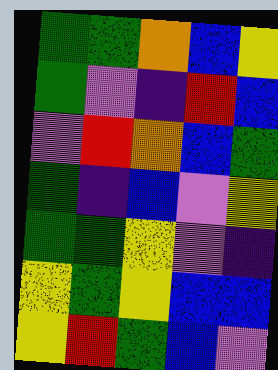[["green", "green", "orange", "blue", "yellow"], ["green", "violet", "indigo", "red", "blue"], ["violet", "red", "orange", "blue", "green"], ["green", "indigo", "blue", "violet", "yellow"], ["green", "green", "yellow", "violet", "indigo"], ["yellow", "green", "yellow", "blue", "blue"], ["yellow", "red", "green", "blue", "violet"]]